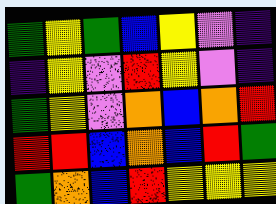[["green", "yellow", "green", "blue", "yellow", "violet", "indigo"], ["indigo", "yellow", "violet", "red", "yellow", "violet", "indigo"], ["green", "yellow", "violet", "orange", "blue", "orange", "red"], ["red", "red", "blue", "orange", "blue", "red", "green"], ["green", "orange", "blue", "red", "yellow", "yellow", "yellow"]]